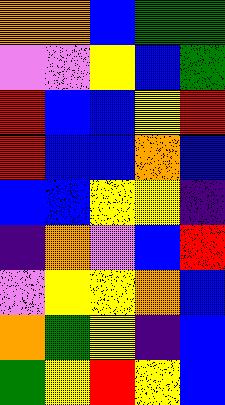[["orange", "orange", "blue", "green", "green"], ["violet", "violet", "yellow", "blue", "green"], ["red", "blue", "blue", "yellow", "red"], ["red", "blue", "blue", "orange", "blue"], ["blue", "blue", "yellow", "yellow", "indigo"], ["indigo", "orange", "violet", "blue", "red"], ["violet", "yellow", "yellow", "orange", "blue"], ["orange", "green", "yellow", "indigo", "blue"], ["green", "yellow", "red", "yellow", "blue"]]